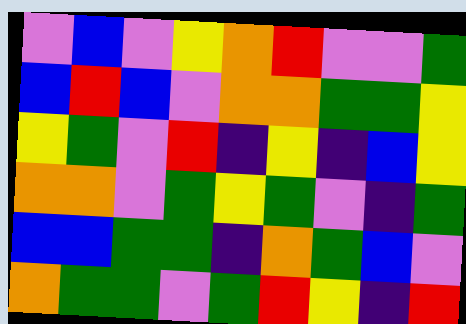[["violet", "blue", "violet", "yellow", "orange", "red", "violet", "violet", "green"], ["blue", "red", "blue", "violet", "orange", "orange", "green", "green", "yellow"], ["yellow", "green", "violet", "red", "indigo", "yellow", "indigo", "blue", "yellow"], ["orange", "orange", "violet", "green", "yellow", "green", "violet", "indigo", "green"], ["blue", "blue", "green", "green", "indigo", "orange", "green", "blue", "violet"], ["orange", "green", "green", "violet", "green", "red", "yellow", "indigo", "red"]]